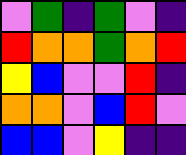[["violet", "green", "indigo", "green", "violet", "indigo"], ["red", "orange", "orange", "green", "orange", "red"], ["yellow", "blue", "violet", "violet", "red", "indigo"], ["orange", "orange", "violet", "blue", "red", "violet"], ["blue", "blue", "violet", "yellow", "indigo", "indigo"]]